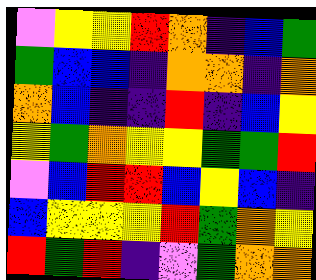[["violet", "yellow", "yellow", "red", "orange", "indigo", "blue", "green"], ["green", "blue", "blue", "indigo", "orange", "orange", "indigo", "orange"], ["orange", "blue", "indigo", "indigo", "red", "indigo", "blue", "yellow"], ["yellow", "green", "orange", "yellow", "yellow", "green", "green", "red"], ["violet", "blue", "red", "red", "blue", "yellow", "blue", "indigo"], ["blue", "yellow", "yellow", "yellow", "red", "green", "orange", "yellow"], ["red", "green", "red", "indigo", "violet", "green", "orange", "orange"]]